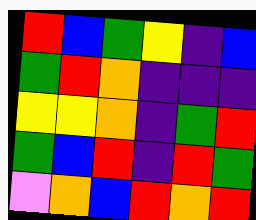[["red", "blue", "green", "yellow", "indigo", "blue"], ["green", "red", "orange", "indigo", "indigo", "indigo"], ["yellow", "yellow", "orange", "indigo", "green", "red"], ["green", "blue", "red", "indigo", "red", "green"], ["violet", "orange", "blue", "red", "orange", "red"]]